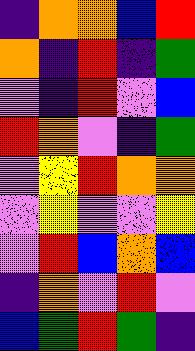[["indigo", "orange", "orange", "blue", "red"], ["orange", "indigo", "red", "indigo", "green"], ["violet", "indigo", "red", "violet", "blue"], ["red", "orange", "violet", "indigo", "green"], ["violet", "yellow", "red", "orange", "orange"], ["violet", "yellow", "violet", "violet", "yellow"], ["violet", "red", "blue", "orange", "blue"], ["indigo", "orange", "violet", "red", "violet"], ["blue", "green", "red", "green", "indigo"]]